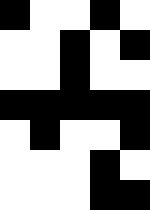[["black", "white", "white", "black", "white"], ["white", "white", "black", "white", "black"], ["white", "white", "black", "white", "white"], ["black", "black", "black", "black", "black"], ["white", "black", "white", "white", "black"], ["white", "white", "white", "black", "white"], ["white", "white", "white", "black", "black"]]